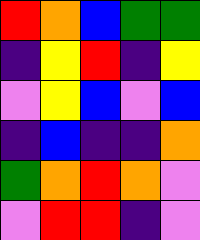[["red", "orange", "blue", "green", "green"], ["indigo", "yellow", "red", "indigo", "yellow"], ["violet", "yellow", "blue", "violet", "blue"], ["indigo", "blue", "indigo", "indigo", "orange"], ["green", "orange", "red", "orange", "violet"], ["violet", "red", "red", "indigo", "violet"]]